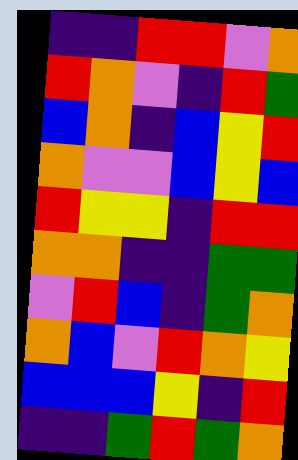[["indigo", "indigo", "red", "red", "violet", "orange"], ["red", "orange", "violet", "indigo", "red", "green"], ["blue", "orange", "indigo", "blue", "yellow", "red"], ["orange", "violet", "violet", "blue", "yellow", "blue"], ["red", "yellow", "yellow", "indigo", "red", "red"], ["orange", "orange", "indigo", "indigo", "green", "green"], ["violet", "red", "blue", "indigo", "green", "orange"], ["orange", "blue", "violet", "red", "orange", "yellow"], ["blue", "blue", "blue", "yellow", "indigo", "red"], ["indigo", "indigo", "green", "red", "green", "orange"]]